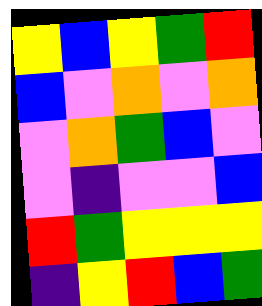[["yellow", "blue", "yellow", "green", "red"], ["blue", "violet", "orange", "violet", "orange"], ["violet", "orange", "green", "blue", "violet"], ["violet", "indigo", "violet", "violet", "blue"], ["red", "green", "yellow", "yellow", "yellow"], ["indigo", "yellow", "red", "blue", "green"]]